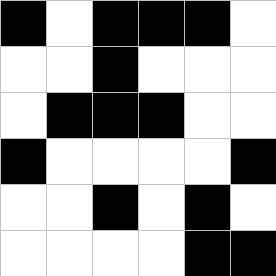[["black", "white", "black", "black", "black", "white"], ["white", "white", "black", "white", "white", "white"], ["white", "black", "black", "black", "white", "white"], ["black", "white", "white", "white", "white", "black"], ["white", "white", "black", "white", "black", "white"], ["white", "white", "white", "white", "black", "black"]]